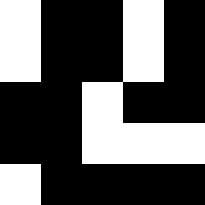[["white", "black", "black", "white", "black"], ["white", "black", "black", "white", "black"], ["black", "black", "white", "black", "black"], ["black", "black", "white", "white", "white"], ["white", "black", "black", "black", "black"]]